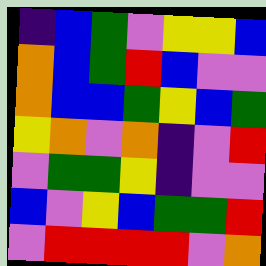[["indigo", "blue", "green", "violet", "yellow", "yellow", "blue"], ["orange", "blue", "green", "red", "blue", "violet", "violet"], ["orange", "blue", "blue", "green", "yellow", "blue", "green"], ["yellow", "orange", "violet", "orange", "indigo", "violet", "red"], ["violet", "green", "green", "yellow", "indigo", "violet", "violet"], ["blue", "violet", "yellow", "blue", "green", "green", "red"], ["violet", "red", "red", "red", "red", "violet", "orange"]]